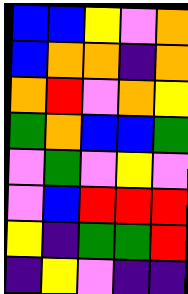[["blue", "blue", "yellow", "violet", "orange"], ["blue", "orange", "orange", "indigo", "orange"], ["orange", "red", "violet", "orange", "yellow"], ["green", "orange", "blue", "blue", "green"], ["violet", "green", "violet", "yellow", "violet"], ["violet", "blue", "red", "red", "red"], ["yellow", "indigo", "green", "green", "red"], ["indigo", "yellow", "violet", "indigo", "indigo"]]